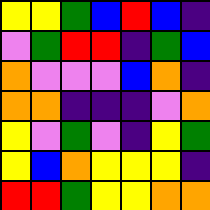[["yellow", "yellow", "green", "blue", "red", "blue", "indigo"], ["violet", "green", "red", "red", "indigo", "green", "blue"], ["orange", "violet", "violet", "violet", "blue", "orange", "indigo"], ["orange", "orange", "indigo", "indigo", "indigo", "violet", "orange"], ["yellow", "violet", "green", "violet", "indigo", "yellow", "green"], ["yellow", "blue", "orange", "yellow", "yellow", "yellow", "indigo"], ["red", "red", "green", "yellow", "yellow", "orange", "orange"]]